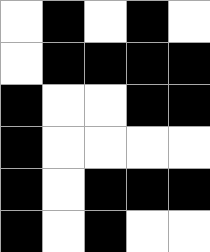[["white", "black", "white", "black", "white"], ["white", "black", "black", "black", "black"], ["black", "white", "white", "black", "black"], ["black", "white", "white", "white", "white"], ["black", "white", "black", "black", "black"], ["black", "white", "black", "white", "white"]]